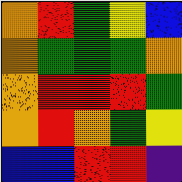[["orange", "red", "green", "yellow", "blue"], ["orange", "green", "green", "green", "orange"], ["orange", "red", "red", "red", "green"], ["orange", "red", "orange", "green", "yellow"], ["blue", "blue", "red", "red", "indigo"]]